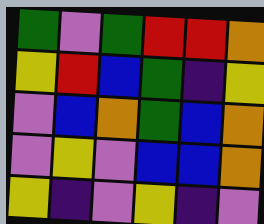[["green", "violet", "green", "red", "red", "orange"], ["yellow", "red", "blue", "green", "indigo", "yellow"], ["violet", "blue", "orange", "green", "blue", "orange"], ["violet", "yellow", "violet", "blue", "blue", "orange"], ["yellow", "indigo", "violet", "yellow", "indigo", "violet"]]